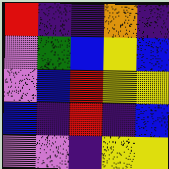[["red", "indigo", "indigo", "orange", "indigo"], ["violet", "green", "blue", "yellow", "blue"], ["violet", "blue", "red", "yellow", "yellow"], ["blue", "indigo", "red", "indigo", "blue"], ["violet", "violet", "indigo", "yellow", "yellow"]]